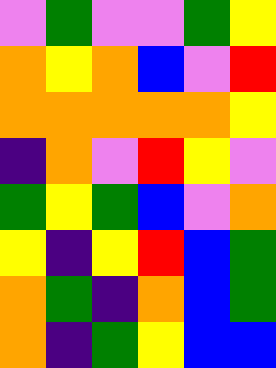[["violet", "green", "violet", "violet", "green", "yellow"], ["orange", "yellow", "orange", "blue", "violet", "red"], ["orange", "orange", "orange", "orange", "orange", "yellow"], ["indigo", "orange", "violet", "red", "yellow", "violet"], ["green", "yellow", "green", "blue", "violet", "orange"], ["yellow", "indigo", "yellow", "red", "blue", "green"], ["orange", "green", "indigo", "orange", "blue", "green"], ["orange", "indigo", "green", "yellow", "blue", "blue"]]